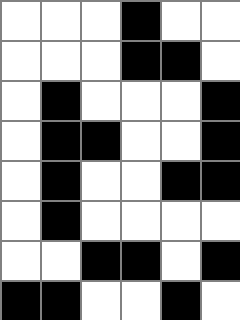[["white", "white", "white", "black", "white", "white"], ["white", "white", "white", "black", "black", "white"], ["white", "black", "white", "white", "white", "black"], ["white", "black", "black", "white", "white", "black"], ["white", "black", "white", "white", "black", "black"], ["white", "black", "white", "white", "white", "white"], ["white", "white", "black", "black", "white", "black"], ["black", "black", "white", "white", "black", "white"]]